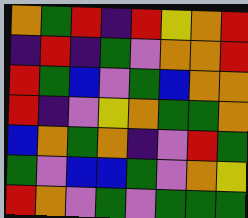[["orange", "green", "red", "indigo", "red", "yellow", "orange", "red"], ["indigo", "red", "indigo", "green", "violet", "orange", "orange", "red"], ["red", "green", "blue", "violet", "green", "blue", "orange", "orange"], ["red", "indigo", "violet", "yellow", "orange", "green", "green", "orange"], ["blue", "orange", "green", "orange", "indigo", "violet", "red", "green"], ["green", "violet", "blue", "blue", "green", "violet", "orange", "yellow"], ["red", "orange", "violet", "green", "violet", "green", "green", "green"]]